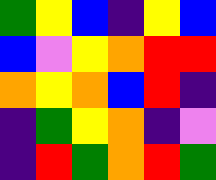[["green", "yellow", "blue", "indigo", "yellow", "blue"], ["blue", "violet", "yellow", "orange", "red", "red"], ["orange", "yellow", "orange", "blue", "red", "indigo"], ["indigo", "green", "yellow", "orange", "indigo", "violet"], ["indigo", "red", "green", "orange", "red", "green"]]